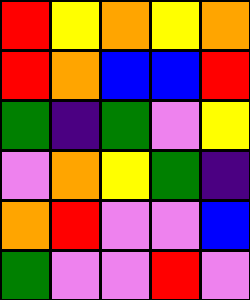[["red", "yellow", "orange", "yellow", "orange"], ["red", "orange", "blue", "blue", "red"], ["green", "indigo", "green", "violet", "yellow"], ["violet", "orange", "yellow", "green", "indigo"], ["orange", "red", "violet", "violet", "blue"], ["green", "violet", "violet", "red", "violet"]]